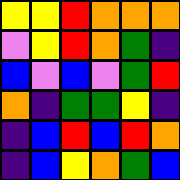[["yellow", "yellow", "red", "orange", "orange", "orange"], ["violet", "yellow", "red", "orange", "green", "indigo"], ["blue", "violet", "blue", "violet", "green", "red"], ["orange", "indigo", "green", "green", "yellow", "indigo"], ["indigo", "blue", "red", "blue", "red", "orange"], ["indigo", "blue", "yellow", "orange", "green", "blue"]]